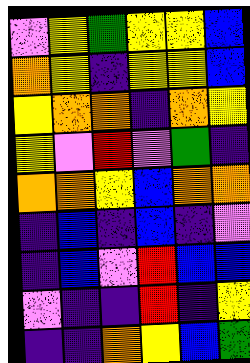[["violet", "yellow", "green", "yellow", "yellow", "blue"], ["orange", "yellow", "indigo", "yellow", "yellow", "blue"], ["yellow", "orange", "orange", "indigo", "orange", "yellow"], ["yellow", "violet", "red", "violet", "green", "indigo"], ["orange", "orange", "yellow", "blue", "orange", "orange"], ["indigo", "blue", "indigo", "blue", "indigo", "violet"], ["indigo", "blue", "violet", "red", "blue", "blue"], ["violet", "indigo", "indigo", "red", "indigo", "yellow"], ["indigo", "indigo", "orange", "yellow", "blue", "green"]]